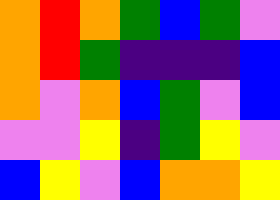[["orange", "red", "orange", "green", "blue", "green", "violet"], ["orange", "red", "green", "indigo", "indigo", "indigo", "blue"], ["orange", "violet", "orange", "blue", "green", "violet", "blue"], ["violet", "violet", "yellow", "indigo", "green", "yellow", "violet"], ["blue", "yellow", "violet", "blue", "orange", "orange", "yellow"]]